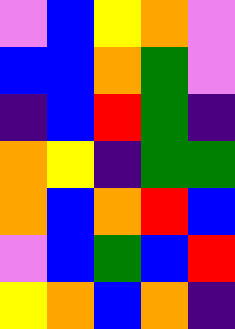[["violet", "blue", "yellow", "orange", "violet"], ["blue", "blue", "orange", "green", "violet"], ["indigo", "blue", "red", "green", "indigo"], ["orange", "yellow", "indigo", "green", "green"], ["orange", "blue", "orange", "red", "blue"], ["violet", "blue", "green", "blue", "red"], ["yellow", "orange", "blue", "orange", "indigo"]]